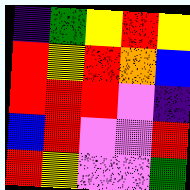[["indigo", "green", "yellow", "red", "yellow"], ["red", "yellow", "red", "orange", "blue"], ["red", "red", "red", "violet", "indigo"], ["blue", "red", "violet", "violet", "red"], ["red", "yellow", "violet", "violet", "green"]]